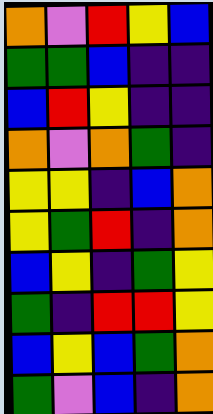[["orange", "violet", "red", "yellow", "blue"], ["green", "green", "blue", "indigo", "indigo"], ["blue", "red", "yellow", "indigo", "indigo"], ["orange", "violet", "orange", "green", "indigo"], ["yellow", "yellow", "indigo", "blue", "orange"], ["yellow", "green", "red", "indigo", "orange"], ["blue", "yellow", "indigo", "green", "yellow"], ["green", "indigo", "red", "red", "yellow"], ["blue", "yellow", "blue", "green", "orange"], ["green", "violet", "blue", "indigo", "orange"]]